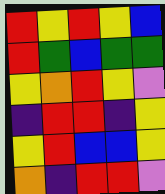[["red", "yellow", "red", "yellow", "blue"], ["red", "green", "blue", "green", "green"], ["yellow", "orange", "red", "yellow", "violet"], ["indigo", "red", "red", "indigo", "yellow"], ["yellow", "red", "blue", "blue", "yellow"], ["orange", "indigo", "red", "red", "violet"]]